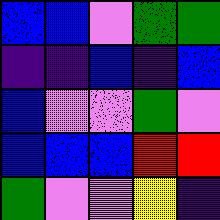[["blue", "blue", "violet", "green", "green"], ["indigo", "indigo", "blue", "indigo", "blue"], ["blue", "violet", "violet", "green", "violet"], ["blue", "blue", "blue", "red", "red"], ["green", "violet", "violet", "yellow", "indigo"]]